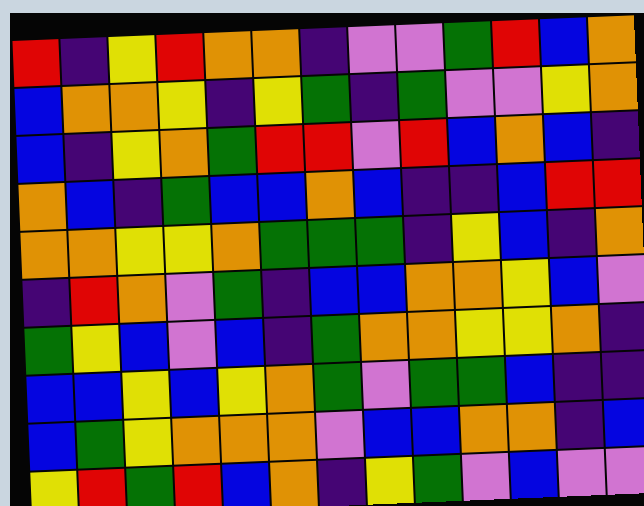[["red", "indigo", "yellow", "red", "orange", "orange", "indigo", "violet", "violet", "green", "red", "blue", "orange"], ["blue", "orange", "orange", "yellow", "indigo", "yellow", "green", "indigo", "green", "violet", "violet", "yellow", "orange"], ["blue", "indigo", "yellow", "orange", "green", "red", "red", "violet", "red", "blue", "orange", "blue", "indigo"], ["orange", "blue", "indigo", "green", "blue", "blue", "orange", "blue", "indigo", "indigo", "blue", "red", "red"], ["orange", "orange", "yellow", "yellow", "orange", "green", "green", "green", "indigo", "yellow", "blue", "indigo", "orange"], ["indigo", "red", "orange", "violet", "green", "indigo", "blue", "blue", "orange", "orange", "yellow", "blue", "violet"], ["green", "yellow", "blue", "violet", "blue", "indigo", "green", "orange", "orange", "yellow", "yellow", "orange", "indigo"], ["blue", "blue", "yellow", "blue", "yellow", "orange", "green", "violet", "green", "green", "blue", "indigo", "indigo"], ["blue", "green", "yellow", "orange", "orange", "orange", "violet", "blue", "blue", "orange", "orange", "indigo", "blue"], ["yellow", "red", "green", "red", "blue", "orange", "indigo", "yellow", "green", "violet", "blue", "violet", "violet"]]